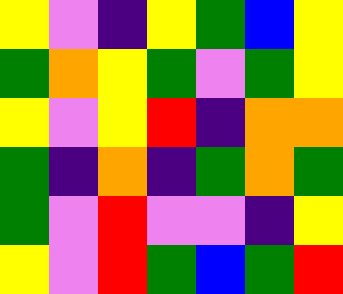[["yellow", "violet", "indigo", "yellow", "green", "blue", "yellow"], ["green", "orange", "yellow", "green", "violet", "green", "yellow"], ["yellow", "violet", "yellow", "red", "indigo", "orange", "orange"], ["green", "indigo", "orange", "indigo", "green", "orange", "green"], ["green", "violet", "red", "violet", "violet", "indigo", "yellow"], ["yellow", "violet", "red", "green", "blue", "green", "red"]]